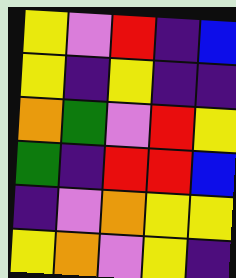[["yellow", "violet", "red", "indigo", "blue"], ["yellow", "indigo", "yellow", "indigo", "indigo"], ["orange", "green", "violet", "red", "yellow"], ["green", "indigo", "red", "red", "blue"], ["indigo", "violet", "orange", "yellow", "yellow"], ["yellow", "orange", "violet", "yellow", "indigo"]]